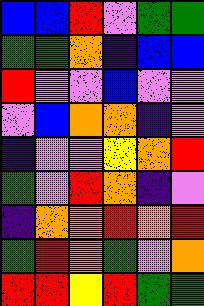[["blue", "blue", "red", "violet", "green", "green"], ["green", "green", "orange", "indigo", "blue", "blue"], ["red", "violet", "violet", "blue", "violet", "violet"], ["violet", "blue", "orange", "orange", "indigo", "violet"], ["indigo", "violet", "violet", "yellow", "orange", "red"], ["green", "violet", "red", "orange", "indigo", "violet"], ["indigo", "orange", "orange", "red", "orange", "red"], ["green", "red", "orange", "green", "violet", "orange"], ["red", "red", "yellow", "red", "green", "green"]]